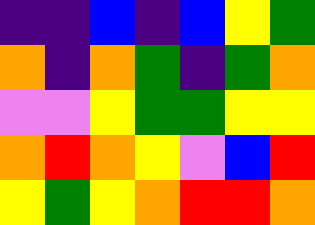[["indigo", "indigo", "blue", "indigo", "blue", "yellow", "green"], ["orange", "indigo", "orange", "green", "indigo", "green", "orange"], ["violet", "violet", "yellow", "green", "green", "yellow", "yellow"], ["orange", "red", "orange", "yellow", "violet", "blue", "red"], ["yellow", "green", "yellow", "orange", "red", "red", "orange"]]